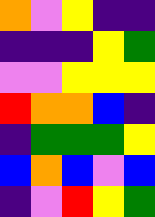[["orange", "violet", "yellow", "indigo", "indigo"], ["indigo", "indigo", "indigo", "yellow", "green"], ["violet", "violet", "yellow", "yellow", "yellow"], ["red", "orange", "orange", "blue", "indigo"], ["indigo", "green", "green", "green", "yellow"], ["blue", "orange", "blue", "violet", "blue"], ["indigo", "violet", "red", "yellow", "green"]]